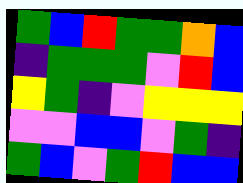[["green", "blue", "red", "green", "green", "orange", "blue"], ["indigo", "green", "green", "green", "violet", "red", "blue"], ["yellow", "green", "indigo", "violet", "yellow", "yellow", "yellow"], ["violet", "violet", "blue", "blue", "violet", "green", "indigo"], ["green", "blue", "violet", "green", "red", "blue", "blue"]]